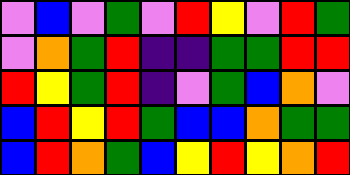[["violet", "blue", "violet", "green", "violet", "red", "yellow", "violet", "red", "green"], ["violet", "orange", "green", "red", "indigo", "indigo", "green", "green", "red", "red"], ["red", "yellow", "green", "red", "indigo", "violet", "green", "blue", "orange", "violet"], ["blue", "red", "yellow", "red", "green", "blue", "blue", "orange", "green", "green"], ["blue", "red", "orange", "green", "blue", "yellow", "red", "yellow", "orange", "red"]]